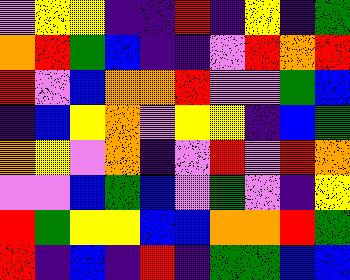[["violet", "yellow", "yellow", "indigo", "indigo", "red", "indigo", "yellow", "indigo", "green"], ["orange", "red", "green", "blue", "indigo", "indigo", "violet", "red", "orange", "red"], ["red", "violet", "blue", "orange", "orange", "red", "violet", "violet", "green", "blue"], ["indigo", "blue", "yellow", "orange", "violet", "yellow", "yellow", "indigo", "blue", "green"], ["orange", "yellow", "violet", "orange", "indigo", "violet", "red", "violet", "red", "orange"], ["violet", "violet", "blue", "green", "blue", "violet", "green", "violet", "indigo", "yellow"], ["red", "green", "yellow", "yellow", "blue", "blue", "orange", "orange", "red", "green"], ["red", "indigo", "blue", "indigo", "red", "indigo", "green", "green", "blue", "blue"]]